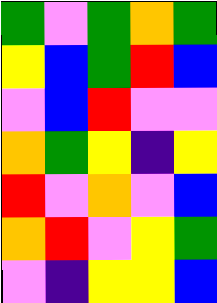[["green", "violet", "green", "orange", "green"], ["yellow", "blue", "green", "red", "blue"], ["violet", "blue", "red", "violet", "violet"], ["orange", "green", "yellow", "indigo", "yellow"], ["red", "violet", "orange", "violet", "blue"], ["orange", "red", "violet", "yellow", "green"], ["violet", "indigo", "yellow", "yellow", "blue"]]